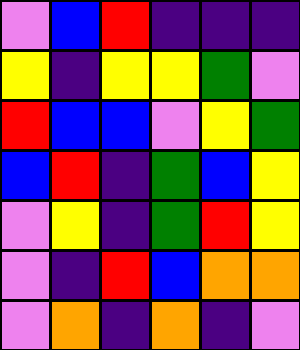[["violet", "blue", "red", "indigo", "indigo", "indigo"], ["yellow", "indigo", "yellow", "yellow", "green", "violet"], ["red", "blue", "blue", "violet", "yellow", "green"], ["blue", "red", "indigo", "green", "blue", "yellow"], ["violet", "yellow", "indigo", "green", "red", "yellow"], ["violet", "indigo", "red", "blue", "orange", "orange"], ["violet", "orange", "indigo", "orange", "indigo", "violet"]]